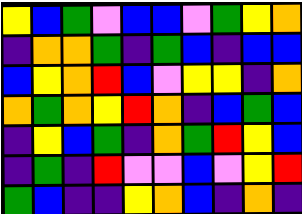[["yellow", "blue", "green", "violet", "blue", "blue", "violet", "green", "yellow", "orange"], ["indigo", "orange", "orange", "green", "indigo", "green", "blue", "indigo", "blue", "blue"], ["blue", "yellow", "orange", "red", "blue", "violet", "yellow", "yellow", "indigo", "orange"], ["orange", "green", "orange", "yellow", "red", "orange", "indigo", "blue", "green", "blue"], ["indigo", "yellow", "blue", "green", "indigo", "orange", "green", "red", "yellow", "blue"], ["indigo", "green", "indigo", "red", "violet", "violet", "blue", "violet", "yellow", "red"], ["green", "blue", "indigo", "indigo", "yellow", "orange", "blue", "indigo", "orange", "indigo"]]